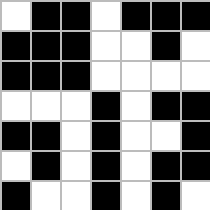[["white", "black", "black", "white", "black", "black", "black"], ["black", "black", "black", "white", "white", "black", "white"], ["black", "black", "black", "white", "white", "white", "white"], ["white", "white", "white", "black", "white", "black", "black"], ["black", "black", "white", "black", "white", "white", "black"], ["white", "black", "white", "black", "white", "black", "black"], ["black", "white", "white", "black", "white", "black", "white"]]